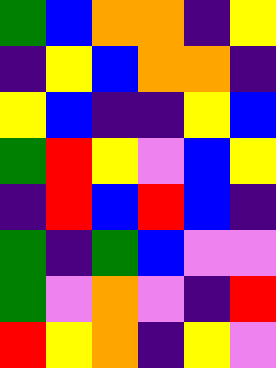[["green", "blue", "orange", "orange", "indigo", "yellow"], ["indigo", "yellow", "blue", "orange", "orange", "indigo"], ["yellow", "blue", "indigo", "indigo", "yellow", "blue"], ["green", "red", "yellow", "violet", "blue", "yellow"], ["indigo", "red", "blue", "red", "blue", "indigo"], ["green", "indigo", "green", "blue", "violet", "violet"], ["green", "violet", "orange", "violet", "indigo", "red"], ["red", "yellow", "orange", "indigo", "yellow", "violet"]]